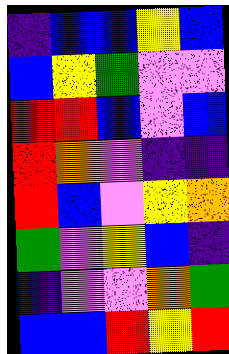[["indigo", "blue", "blue", "yellow", "blue"], ["blue", "yellow", "green", "violet", "violet"], ["red", "red", "blue", "violet", "blue"], ["red", "orange", "violet", "indigo", "indigo"], ["red", "blue", "violet", "yellow", "orange"], ["green", "violet", "yellow", "blue", "indigo"], ["indigo", "violet", "violet", "orange", "green"], ["blue", "blue", "red", "yellow", "red"]]